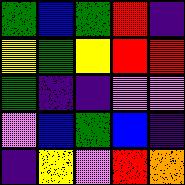[["green", "blue", "green", "red", "indigo"], ["yellow", "green", "yellow", "red", "red"], ["green", "indigo", "indigo", "violet", "violet"], ["violet", "blue", "green", "blue", "indigo"], ["indigo", "yellow", "violet", "red", "orange"]]